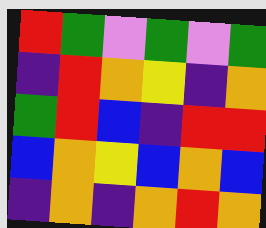[["red", "green", "violet", "green", "violet", "green"], ["indigo", "red", "orange", "yellow", "indigo", "orange"], ["green", "red", "blue", "indigo", "red", "red"], ["blue", "orange", "yellow", "blue", "orange", "blue"], ["indigo", "orange", "indigo", "orange", "red", "orange"]]